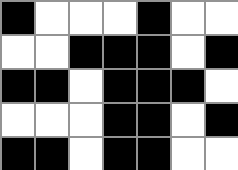[["black", "white", "white", "white", "black", "white", "white"], ["white", "white", "black", "black", "black", "white", "black"], ["black", "black", "white", "black", "black", "black", "white"], ["white", "white", "white", "black", "black", "white", "black"], ["black", "black", "white", "black", "black", "white", "white"]]